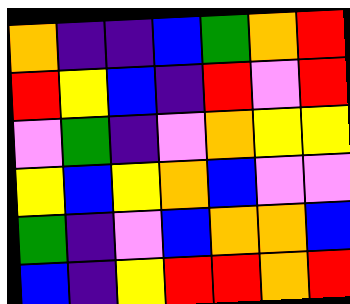[["orange", "indigo", "indigo", "blue", "green", "orange", "red"], ["red", "yellow", "blue", "indigo", "red", "violet", "red"], ["violet", "green", "indigo", "violet", "orange", "yellow", "yellow"], ["yellow", "blue", "yellow", "orange", "blue", "violet", "violet"], ["green", "indigo", "violet", "blue", "orange", "orange", "blue"], ["blue", "indigo", "yellow", "red", "red", "orange", "red"]]